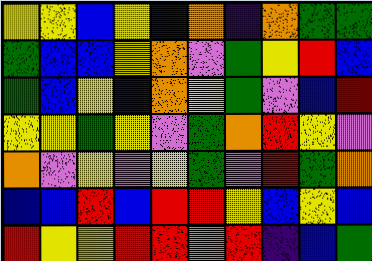[["yellow", "yellow", "blue", "yellow", "blue", "orange", "indigo", "orange", "green", "green"], ["green", "blue", "blue", "yellow", "orange", "violet", "green", "yellow", "red", "blue"], ["green", "blue", "yellow", "indigo", "orange", "yellow", "green", "violet", "blue", "red"], ["yellow", "yellow", "green", "yellow", "violet", "green", "orange", "red", "yellow", "violet"], ["orange", "violet", "yellow", "violet", "yellow", "green", "violet", "red", "green", "orange"], ["blue", "blue", "red", "blue", "red", "red", "yellow", "blue", "yellow", "blue"], ["red", "yellow", "yellow", "red", "red", "orange", "red", "indigo", "blue", "green"]]